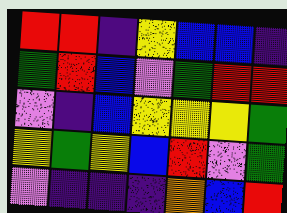[["red", "red", "indigo", "yellow", "blue", "blue", "indigo"], ["green", "red", "blue", "violet", "green", "red", "red"], ["violet", "indigo", "blue", "yellow", "yellow", "yellow", "green"], ["yellow", "green", "yellow", "blue", "red", "violet", "green"], ["violet", "indigo", "indigo", "indigo", "orange", "blue", "red"]]